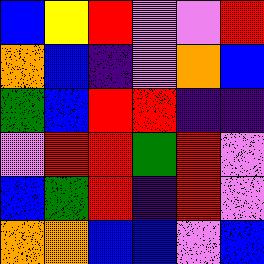[["blue", "yellow", "red", "violet", "violet", "red"], ["orange", "blue", "indigo", "violet", "orange", "blue"], ["green", "blue", "red", "red", "indigo", "indigo"], ["violet", "red", "red", "green", "red", "violet"], ["blue", "green", "red", "indigo", "red", "violet"], ["orange", "orange", "blue", "blue", "violet", "blue"]]